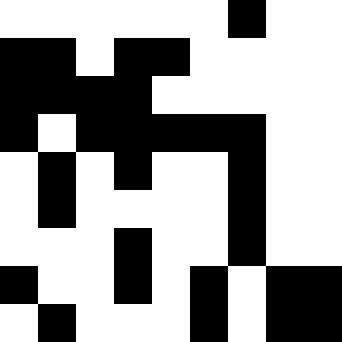[["white", "white", "white", "white", "white", "white", "black", "white", "white"], ["black", "black", "white", "black", "black", "white", "white", "white", "white"], ["black", "black", "black", "black", "white", "white", "white", "white", "white"], ["black", "white", "black", "black", "black", "black", "black", "white", "white"], ["white", "black", "white", "black", "white", "white", "black", "white", "white"], ["white", "black", "white", "white", "white", "white", "black", "white", "white"], ["white", "white", "white", "black", "white", "white", "black", "white", "white"], ["black", "white", "white", "black", "white", "black", "white", "black", "black"], ["white", "black", "white", "white", "white", "black", "white", "black", "black"]]